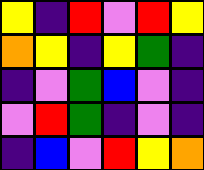[["yellow", "indigo", "red", "violet", "red", "yellow"], ["orange", "yellow", "indigo", "yellow", "green", "indigo"], ["indigo", "violet", "green", "blue", "violet", "indigo"], ["violet", "red", "green", "indigo", "violet", "indigo"], ["indigo", "blue", "violet", "red", "yellow", "orange"]]